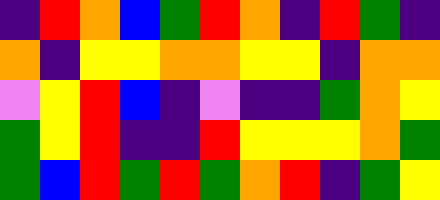[["indigo", "red", "orange", "blue", "green", "red", "orange", "indigo", "red", "green", "indigo"], ["orange", "indigo", "yellow", "yellow", "orange", "orange", "yellow", "yellow", "indigo", "orange", "orange"], ["violet", "yellow", "red", "blue", "indigo", "violet", "indigo", "indigo", "green", "orange", "yellow"], ["green", "yellow", "red", "indigo", "indigo", "red", "yellow", "yellow", "yellow", "orange", "green"], ["green", "blue", "red", "green", "red", "green", "orange", "red", "indigo", "green", "yellow"]]